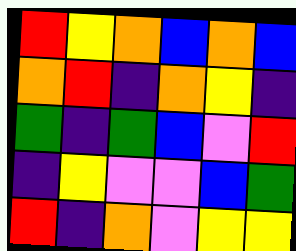[["red", "yellow", "orange", "blue", "orange", "blue"], ["orange", "red", "indigo", "orange", "yellow", "indigo"], ["green", "indigo", "green", "blue", "violet", "red"], ["indigo", "yellow", "violet", "violet", "blue", "green"], ["red", "indigo", "orange", "violet", "yellow", "yellow"]]